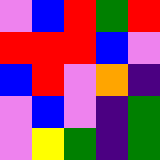[["violet", "blue", "red", "green", "red"], ["red", "red", "red", "blue", "violet"], ["blue", "red", "violet", "orange", "indigo"], ["violet", "blue", "violet", "indigo", "green"], ["violet", "yellow", "green", "indigo", "green"]]